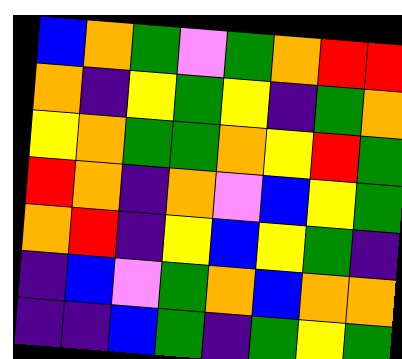[["blue", "orange", "green", "violet", "green", "orange", "red", "red"], ["orange", "indigo", "yellow", "green", "yellow", "indigo", "green", "orange"], ["yellow", "orange", "green", "green", "orange", "yellow", "red", "green"], ["red", "orange", "indigo", "orange", "violet", "blue", "yellow", "green"], ["orange", "red", "indigo", "yellow", "blue", "yellow", "green", "indigo"], ["indigo", "blue", "violet", "green", "orange", "blue", "orange", "orange"], ["indigo", "indigo", "blue", "green", "indigo", "green", "yellow", "green"]]